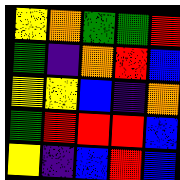[["yellow", "orange", "green", "green", "red"], ["green", "indigo", "orange", "red", "blue"], ["yellow", "yellow", "blue", "indigo", "orange"], ["green", "red", "red", "red", "blue"], ["yellow", "indigo", "blue", "red", "blue"]]